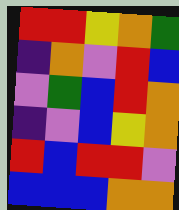[["red", "red", "yellow", "orange", "green"], ["indigo", "orange", "violet", "red", "blue"], ["violet", "green", "blue", "red", "orange"], ["indigo", "violet", "blue", "yellow", "orange"], ["red", "blue", "red", "red", "violet"], ["blue", "blue", "blue", "orange", "orange"]]